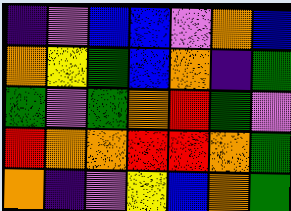[["indigo", "violet", "blue", "blue", "violet", "orange", "blue"], ["orange", "yellow", "green", "blue", "orange", "indigo", "green"], ["green", "violet", "green", "orange", "red", "green", "violet"], ["red", "orange", "orange", "red", "red", "orange", "green"], ["orange", "indigo", "violet", "yellow", "blue", "orange", "green"]]